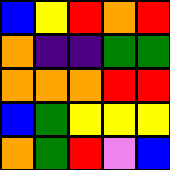[["blue", "yellow", "red", "orange", "red"], ["orange", "indigo", "indigo", "green", "green"], ["orange", "orange", "orange", "red", "red"], ["blue", "green", "yellow", "yellow", "yellow"], ["orange", "green", "red", "violet", "blue"]]